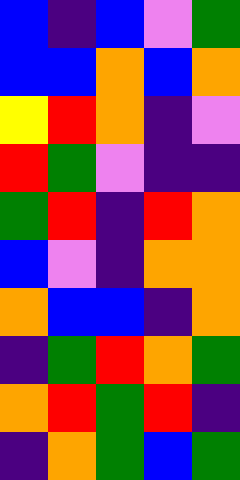[["blue", "indigo", "blue", "violet", "green"], ["blue", "blue", "orange", "blue", "orange"], ["yellow", "red", "orange", "indigo", "violet"], ["red", "green", "violet", "indigo", "indigo"], ["green", "red", "indigo", "red", "orange"], ["blue", "violet", "indigo", "orange", "orange"], ["orange", "blue", "blue", "indigo", "orange"], ["indigo", "green", "red", "orange", "green"], ["orange", "red", "green", "red", "indigo"], ["indigo", "orange", "green", "blue", "green"]]